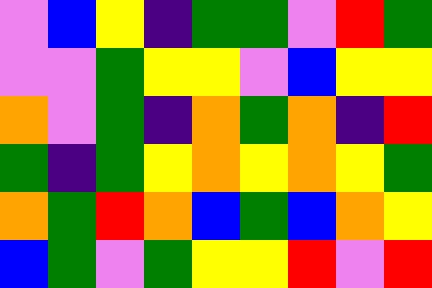[["violet", "blue", "yellow", "indigo", "green", "green", "violet", "red", "green"], ["violet", "violet", "green", "yellow", "yellow", "violet", "blue", "yellow", "yellow"], ["orange", "violet", "green", "indigo", "orange", "green", "orange", "indigo", "red"], ["green", "indigo", "green", "yellow", "orange", "yellow", "orange", "yellow", "green"], ["orange", "green", "red", "orange", "blue", "green", "blue", "orange", "yellow"], ["blue", "green", "violet", "green", "yellow", "yellow", "red", "violet", "red"]]